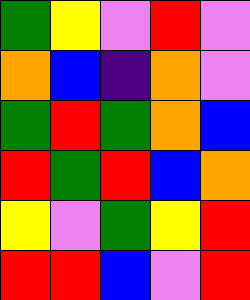[["green", "yellow", "violet", "red", "violet"], ["orange", "blue", "indigo", "orange", "violet"], ["green", "red", "green", "orange", "blue"], ["red", "green", "red", "blue", "orange"], ["yellow", "violet", "green", "yellow", "red"], ["red", "red", "blue", "violet", "red"]]